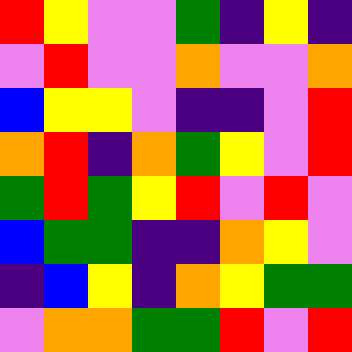[["red", "yellow", "violet", "violet", "green", "indigo", "yellow", "indigo"], ["violet", "red", "violet", "violet", "orange", "violet", "violet", "orange"], ["blue", "yellow", "yellow", "violet", "indigo", "indigo", "violet", "red"], ["orange", "red", "indigo", "orange", "green", "yellow", "violet", "red"], ["green", "red", "green", "yellow", "red", "violet", "red", "violet"], ["blue", "green", "green", "indigo", "indigo", "orange", "yellow", "violet"], ["indigo", "blue", "yellow", "indigo", "orange", "yellow", "green", "green"], ["violet", "orange", "orange", "green", "green", "red", "violet", "red"]]